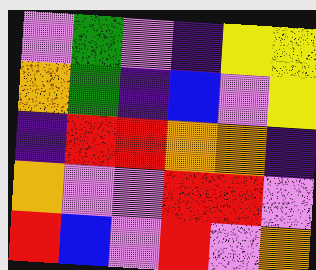[["violet", "green", "violet", "indigo", "yellow", "yellow"], ["orange", "green", "indigo", "blue", "violet", "yellow"], ["indigo", "red", "red", "orange", "orange", "indigo"], ["orange", "violet", "violet", "red", "red", "violet"], ["red", "blue", "violet", "red", "violet", "orange"]]